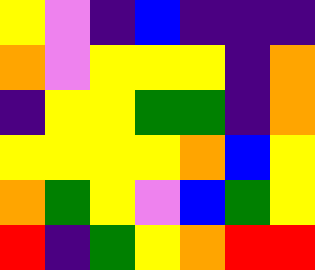[["yellow", "violet", "indigo", "blue", "indigo", "indigo", "indigo"], ["orange", "violet", "yellow", "yellow", "yellow", "indigo", "orange"], ["indigo", "yellow", "yellow", "green", "green", "indigo", "orange"], ["yellow", "yellow", "yellow", "yellow", "orange", "blue", "yellow"], ["orange", "green", "yellow", "violet", "blue", "green", "yellow"], ["red", "indigo", "green", "yellow", "orange", "red", "red"]]